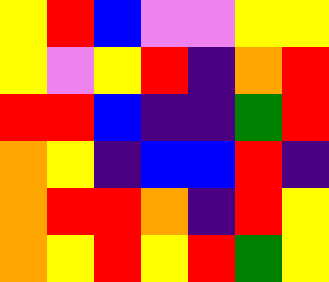[["yellow", "red", "blue", "violet", "violet", "yellow", "yellow"], ["yellow", "violet", "yellow", "red", "indigo", "orange", "red"], ["red", "red", "blue", "indigo", "indigo", "green", "red"], ["orange", "yellow", "indigo", "blue", "blue", "red", "indigo"], ["orange", "red", "red", "orange", "indigo", "red", "yellow"], ["orange", "yellow", "red", "yellow", "red", "green", "yellow"]]